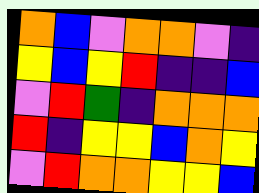[["orange", "blue", "violet", "orange", "orange", "violet", "indigo"], ["yellow", "blue", "yellow", "red", "indigo", "indigo", "blue"], ["violet", "red", "green", "indigo", "orange", "orange", "orange"], ["red", "indigo", "yellow", "yellow", "blue", "orange", "yellow"], ["violet", "red", "orange", "orange", "yellow", "yellow", "blue"]]